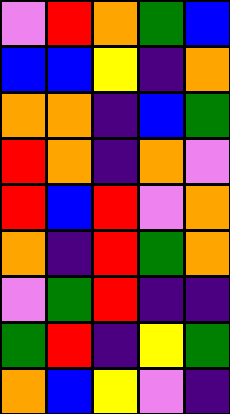[["violet", "red", "orange", "green", "blue"], ["blue", "blue", "yellow", "indigo", "orange"], ["orange", "orange", "indigo", "blue", "green"], ["red", "orange", "indigo", "orange", "violet"], ["red", "blue", "red", "violet", "orange"], ["orange", "indigo", "red", "green", "orange"], ["violet", "green", "red", "indigo", "indigo"], ["green", "red", "indigo", "yellow", "green"], ["orange", "blue", "yellow", "violet", "indigo"]]